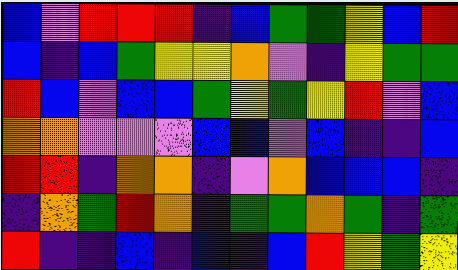[["blue", "violet", "red", "red", "red", "indigo", "blue", "green", "green", "yellow", "blue", "red"], ["blue", "indigo", "blue", "green", "yellow", "yellow", "orange", "violet", "indigo", "yellow", "green", "green"], ["red", "blue", "violet", "blue", "blue", "green", "yellow", "green", "yellow", "red", "violet", "blue"], ["orange", "orange", "violet", "violet", "violet", "blue", "blue", "violet", "blue", "indigo", "indigo", "blue"], ["red", "red", "indigo", "orange", "orange", "indigo", "violet", "orange", "blue", "blue", "blue", "indigo"], ["indigo", "orange", "green", "red", "orange", "indigo", "green", "green", "orange", "green", "indigo", "green"], ["red", "indigo", "indigo", "blue", "indigo", "blue", "indigo", "blue", "red", "yellow", "green", "yellow"]]